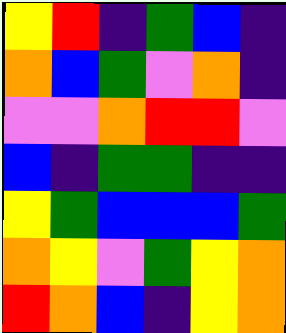[["yellow", "red", "indigo", "green", "blue", "indigo"], ["orange", "blue", "green", "violet", "orange", "indigo"], ["violet", "violet", "orange", "red", "red", "violet"], ["blue", "indigo", "green", "green", "indigo", "indigo"], ["yellow", "green", "blue", "blue", "blue", "green"], ["orange", "yellow", "violet", "green", "yellow", "orange"], ["red", "orange", "blue", "indigo", "yellow", "orange"]]